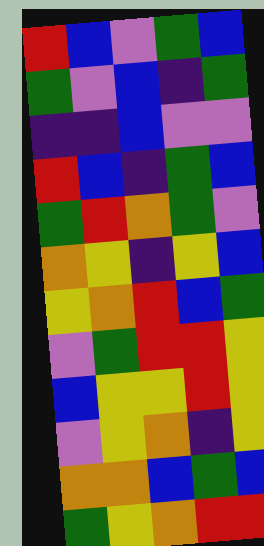[["red", "blue", "violet", "green", "blue"], ["green", "violet", "blue", "indigo", "green"], ["indigo", "indigo", "blue", "violet", "violet"], ["red", "blue", "indigo", "green", "blue"], ["green", "red", "orange", "green", "violet"], ["orange", "yellow", "indigo", "yellow", "blue"], ["yellow", "orange", "red", "blue", "green"], ["violet", "green", "red", "red", "yellow"], ["blue", "yellow", "yellow", "red", "yellow"], ["violet", "yellow", "orange", "indigo", "yellow"], ["orange", "orange", "blue", "green", "blue"], ["green", "yellow", "orange", "red", "red"]]